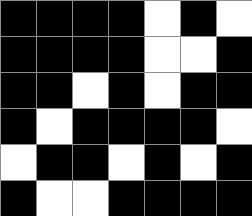[["black", "black", "black", "black", "white", "black", "white"], ["black", "black", "black", "black", "white", "white", "black"], ["black", "black", "white", "black", "white", "black", "black"], ["black", "white", "black", "black", "black", "black", "white"], ["white", "black", "black", "white", "black", "white", "black"], ["black", "white", "white", "black", "black", "black", "black"]]